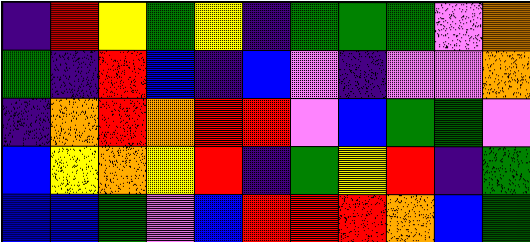[["indigo", "red", "yellow", "green", "yellow", "indigo", "green", "green", "green", "violet", "orange"], ["green", "indigo", "red", "blue", "indigo", "blue", "violet", "indigo", "violet", "violet", "orange"], ["indigo", "orange", "red", "orange", "red", "red", "violet", "blue", "green", "green", "violet"], ["blue", "yellow", "orange", "yellow", "red", "indigo", "green", "yellow", "red", "indigo", "green"], ["blue", "blue", "green", "violet", "blue", "red", "red", "red", "orange", "blue", "green"]]